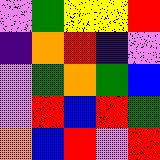[["violet", "green", "yellow", "yellow", "red"], ["indigo", "orange", "red", "indigo", "violet"], ["violet", "green", "orange", "green", "blue"], ["violet", "red", "blue", "red", "green"], ["orange", "blue", "red", "violet", "red"]]